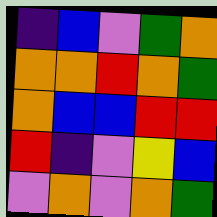[["indigo", "blue", "violet", "green", "orange"], ["orange", "orange", "red", "orange", "green"], ["orange", "blue", "blue", "red", "red"], ["red", "indigo", "violet", "yellow", "blue"], ["violet", "orange", "violet", "orange", "green"]]